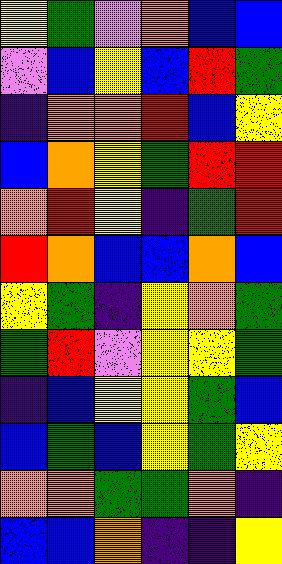[["yellow", "green", "violet", "orange", "blue", "blue"], ["violet", "blue", "yellow", "blue", "red", "green"], ["indigo", "orange", "orange", "red", "blue", "yellow"], ["blue", "orange", "yellow", "green", "red", "red"], ["orange", "red", "yellow", "indigo", "green", "red"], ["red", "orange", "blue", "blue", "orange", "blue"], ["yellow", "green", "indigo", "yellow", "orange", "green"], ["green", "red", "violet", "yellow", "yellow", "green"], ["indigo", "blue", "yellow", "yellow", "green", "blue"], ["blue", "green", "blue", "yellow", "green", "yellow"], ["orange", "orange", "green", "green", "orange", "indigo"], ["blue", "blue", "orange", "indigo", "indigo", "yellow"]]